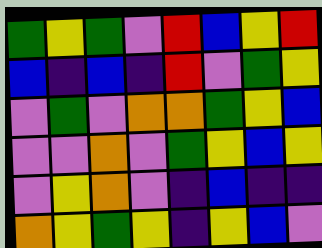[["green", "yellow", "green", "violet", "red", "blue", "yellow", "red"], ["blue", "indigo", "blue", "indigo", "red", "violet", "green", "yellow"], ["violet", "green", "violet", "orange", "orange", "green", "yellow", "blue"], ["violet", "violet", "orange", "violet", "green", "yellow", "blue", "yellow"], ["violet", "yellow", "orange", "violet", "indigo", "blue", "indigo", "indigo"], ["orange", "yellow", "green", "yellow", "indigo", "yellow", "blue", "violet"]]